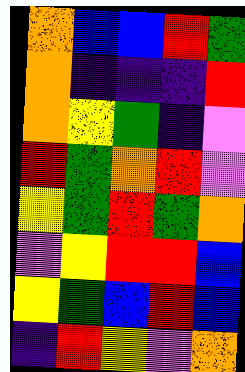[["orange", "blue", "blue", "red", "green"], ["orange", "indigo", "indigo", "indigo", "red"], ["orange", "yellow", "green", "indigo", "violet"], ["red", "green", "orange", "red", "violet"], ["yellow", "green", "red", "green", "orange"], ["violet", "yellow", "red", "red", "blue"], ["yellow", "green", "blue", "red", "blue"], ["indigo", "red", "yellow", "violet", "orange"]]